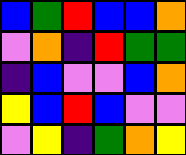[["blue", "green", "red", "blue", "blue", "orange"], ["violet", "orange", "indigo", "red", "green", "green"], ["indigo", "blue", "violet", "violet", "blue", "orange"], ["yellow", "blue", "red", "blue", "violet", "violet"], ["violet", "yellow", "indigo", "green", "orange", "yellow"]]